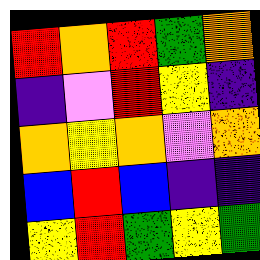[["red", "orange", "red", "green", "orange"], ["indigo", "violet", "red", "yellow", "indigo"], ["orange", "yellow", "orange", "violet", "orange"], ["blue", "red", "blue", "indigo", "indigo"], ["yellow", "red", "green", "yellow", "green"]]